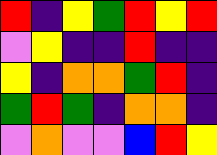[["red", "indigo", "yellow", "green", "red", "yellow", "red"], ["violet", "yellow", "indigo", "indigo", "red", "indigo", "indigo"], ["yellow", "indigo", "orange", "orange", "green", "red", "indigo"], ["green", "red", "green", "indigo", "orange", "orange", "indigo"], ["violet", "orange", "violet", "violet", "blue", "red", "yellow"]]